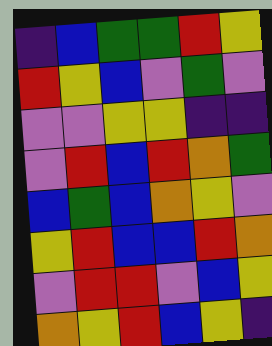[["indigo", "blue", "green", "green", "red", "yellow"], ["red", "yellow", "blue", "violet", "green", "violet"], ["violet", "violet", "yellow", "yellow", "indigo", "indigo"], ["violet", "red", "blue", "red", "orange", "green"], ["blue", "green", "blue", "orange", "yellow", "violet"], ["yellow", "red", "blue", "blue", "red", "orange"], ["violet", "red", "red", "violet", "blue", "yellow"], ["orange", "yellow", "red", "blue", "yellow", "indigo"]]